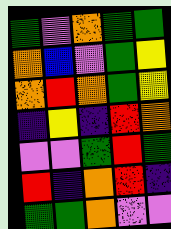[["green", "violet", "orange", "green", "green"], ["orange", "blue", "violet", "green", "yellow"], ["orange", "red", "orange", "green", "yellow"], ["indigo", "yellow", "indigo", "red", "orange"], ["violet", "violet", "green", "red", "green"], ["red", "indigo", "orange", "red", "indigo"], ["green", "green", "orange", "violet", "violet"]]